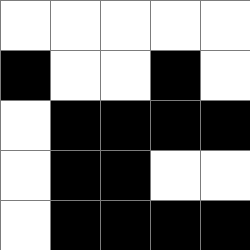[["white", "white", "white", "white", "white"], ["black", "white", "white", "black", "white"], ["white", "black", "black", "black", "black"], ["white", "black", "black", "white", "white"], ["white", "black", "black", "black", "black"]]